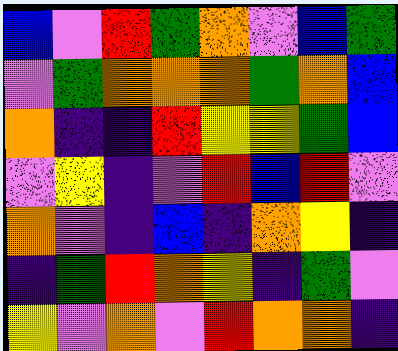[["blue", "violet", "red", "green", "orange", "violet", "blue", "green"], ["violet", "green", "orange", "orange", "orange", "green", "orange", "blue"], ["orange", "indigo", "indigo", "red", "yellow", "yellow", "green", "blue"], ["violet", "yellow", "indigo", "violet", "red", "blue", "red", "violet"], ["orange", "violet", "indigo", "blue", "indigo", "orange", "yellow", "indigo"], ["indigo", "green", "red", "orange", "yellow", "indigo", "green", "violet"], ["yellow", "violet", "orange", "violet", "red", "orange", "orange", "indigo"]]